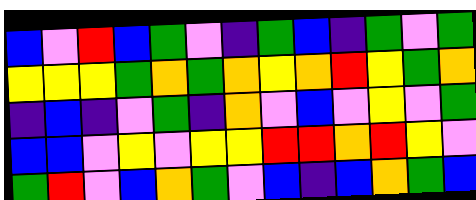[["blue", "violet", "red", "blue", "green", "violet", "indigo", "green", "blue", "indigo", "green", "violet", "green"], ["yellow", "yellow", "yellow", "green", "orange", "green", "orange", "yellow", "orange", "red", "yellow", "green", "orange"], ["indigo", "blue", "indigo", "violet", "green", "indigo", "orange", "violet", "blue", "violet", "yellow", "violet", "green"], ["blue", "blue", "violet", "yellow", "violet", "yellow", "yellow", "red", "red", "orange", "red", "yellow", "violet"], ["green", "red", "violet", "blue", "orange", "green", "violet", "blue", "indigo", "blue", "orange", "green", "blue"]]